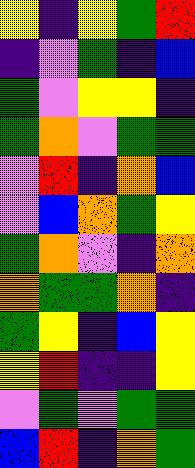[["yellow", "indigo", "yellow", "green", "red"], ["indigo", "violet", "green", "indigo", "blue"], ["green", "violet", "yellow", "yellow", "indigo"], ["green", "orange", "violet", "green", "green"], ["violet", "red", "indigo", "orange", "blue"], ["violet", "blue", "orange", "green", "yellow"], ["green", "orange", "violet", "indigo", "orange"], ["orange", "green", "green", "orange", "indigo"], ["green", "yellow", "indigo", "blue", "yellow"], ["yellow", "red", "indigo", "indigo", "yellow"], ["violet", "green", "violet", "green", "green"], ["blue", "red", "indigo", "orange", "green"]]